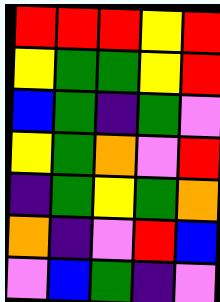[["red", "red", "red", "yellow", "red"], ["yellow", "green", "green", "yellow", "red"], ["blue", "green", "indigo", "green", "violet"], ["yellow", "green", "orange", "violet", "red"], ["indigo", "green", "yellow", "green", "orange"], ["orange", "indigo", "violet", "red", "blue"], ["violet", "blue", "green", "indigo", "violet"]]